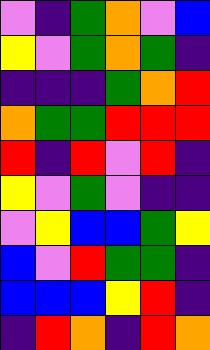[["violet", "indigo", "green", "orange", "violet", "blue"], ["yellow", "violet", "green", "orange", "green", "indigo"], ["indigo", "indigo", "indigo", "green", "orange", "red"], ["orange", "green", "green", "red", "red", "red"], ["red", "indigo", "red", "violet", "red", "indigo"], ["yellow", "violet", "green", "violet", "indigo", "indigo"], ["violet", "yellow", "blue", "blue", "green", "yellow"], ["blue", "violet", "red", "green", "green", "indigo"], ["blue", "blue", "blue", "yellow", "red", "indigo"], ["indigo", "red", "orange", "indigo", "red", "orange"]]